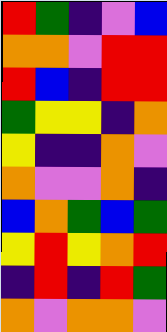[["red", "green", "indigo", "violet", "blue"], ["orange", "orange", "violet", "red", "red"], ["red", "blue", "indigo", "red", "red"], ["green", "yellow", "yellow", "indigo", "orange"], ["yellow", "indigo", "indigo", "orange", "violet"], ["orange", "violet", "violet", "orange", "indigo"], ["blue", "orange", "green", "blue", "green"], ["yellow", "red", "yellow", "orange", "red"], ["indigo", "red", "indigo", "red", "green"], ["orange", "violet", "orange", "orange", "violet"]]